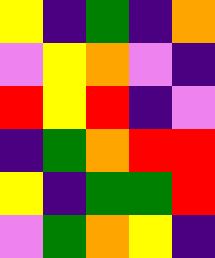[["yellow", "indigo", "green", "indigo", "orange"], ["violet", "yellow", "orange", "violet", "indigo"], ["red", "yellow", "red", "indigo", "violet"], ["indigo", "green", "orange", "red", "red"], ["yellow", "indigo", "green", "green", "red"], ["violet", "green", "orange", "yellow", "indigo"]]